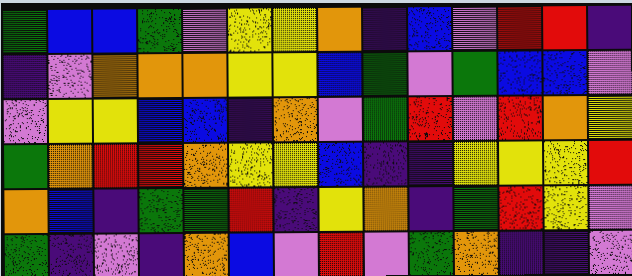[["green", "blue", "blue", "green", "violet", "yellow", "yellow", "orange", "indigo", "blue", "violet", "red", "red", "indigo"], ["indigo", "violet", "orange", "orange", "orange", "yellow", "yellow", "blue", "green", "violet", "green", "blue", "blue", "violet"], ["violet", "yellow", "yellow", "blue", "blue", "indigo", "orange", "violet", "green", "red", "violet", "red", "orange", "yellow"], ["green", "orange", "red", "red", "orange", "yellow", "yellow", "blue", "indigo", "indigo", "yellow", "yellow", "yellow", "red"], ["orange", "blue", "indigo", "green", "green", "red", "indigo", "yellow", "orange", "indigo", "green", "red", "yellow", "violet"], ["green", "indigo", "violet", "indigo", "orange", "blue", "violet", "red", "violet", "green", "orange", "indigo", "indigo", "violet"]]